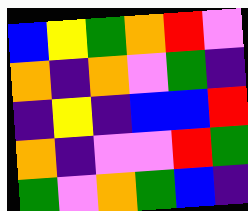[["blue", "yellow", "green", "orange", "red", "violet"], ["orange", "indigo", "orange", "violet", "green", "indigo"], ["indigo", "yellow", "indigo", "blue", "blue", "red"], ["orange", "indigo", "violet", "violet", "red", "green"], ["green", "violet", "orange", "green", "blue", "indigo"]]